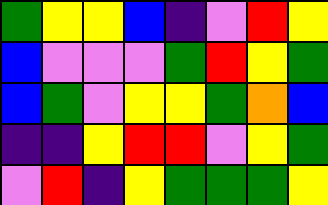[["green", "yellow", "yellow", "blue", "indigo", "violet", "red", "yellow"], ["blue", "violet", "violet", "violet", "green", "red", "yellow", "green"], ["blue", "green", "violet", "yellow", "yellow", "green", "orange", "blue"], ["indigo", "indigo", "yellow", "red", "red", "violet", "yellow", "green"], ["violet", "red", "indigo", "yellow", "green", "green", "green", "yellow"]]